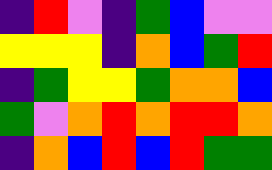[["indigo", "red", "violet", "indigo", "green", "blue", "violet", "violet"], ["yellow", "yellow", "yellow", "indigo", "orange", "blue", "green", "red"], ["indigo", "green", "yellow", "yellow", "green", "orange", "orange", "blue"], ["green", "violet", "orange", "red", "orange", "red", "red", "orange"], ["indigo", "orange", "blue", "red", "blue", "red", "green", "green"]]